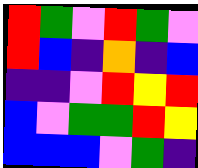[["red", "green", "violet", "red", "green", "violet"], ["red", "blue", "indigo", "orange", "indigo", "blue"], ["indigo", "indigo", "violet", "red", "yellow", "red"], ["blue", "violet", "green", "green", "red", "yellow"], ["blue", "blue", "blue", "violet", "green", "indigo"]]